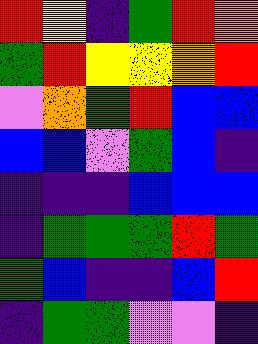[["red", "yellow", "indigo", "green", "red", "orange"], ["green", "red", "yellow", "yellow", "orange", "red"], ["violet", "orange", "green", "red", "blue", "blue"], ["blue", "blue", "violet", "green", "blue", "indigo"], ["indigo", "indigo", "indigo", "blue", "blue", "blue"], ["indigo", "green", "green", "green", "red", "green"], ["green", "blue", "indigo", "indigo", "blue", "red"], ["indigo", "green", "green", "violet", "violet", "indigo"]]